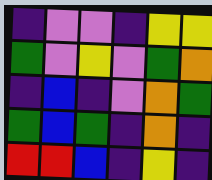[["indigo", "violet", "violet", "indigo", "yellow", "yellow"], ["green", "violet", "yellow", "violet", "green", "orange"], ["indigo", "blue", "indigo", "violet", "orange", "green"], ["green", "blue", "green", "indigo", "orange", "indigo"], ["red", "red", "blue", "indigo", "yellow", "indigo"]]